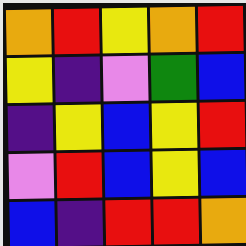[["orange", "red", "yellow", "orange", "red"], ["yellow", "indigo", "violet", "green", "blue"], ["indigo", "yellow", "blue", "yellow", "red"], ["violet", "red", "blue", "yellow", "blue"], ["blue", "indigo", "red", "red", "orange"]]